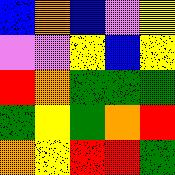[["blue", "orange", "blue", "violet", "yellow"], ["violet", "violet", "yellow", "blue", "yellow"], ["red", "orange", "green", "green", "green"], ["green", "yellow", "green", "orange", "red"], ["orange", "yellow", "red", "red", "green"]]